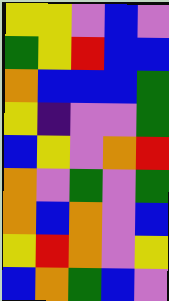[["yellow", "yellow", "violet", "blue", "violet"], ["green", "yellow", "red", "blue", "blue"], ["orange", "blue", "blue", "blue", "green"], ["yellow", "indigo", "violet", "violet", "green"], ["blue", "yellow", "violet", "orange", "red"], ["orange", "violet", "green", "violet", "green"], ["orange", "blue", "orange", "violet", "blue"], ["yellow", "red", "orange", "violet", "yellow"], ["blue", "orange", "green", "blue", "violet"]]